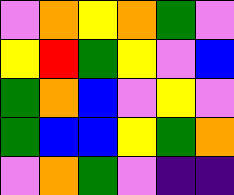[["violet", "orange", "yellow", "orange", "green", "violet"], ["yellow", "red", "green", "yellow", "violet", "blue"], ["green", "orange", "blue", "violet", "yellow", "violet"], ["green", "blue", "blue", "yellow", "green", "orange"], ["violet", "orange", "green", "violet", "indigo", "indigo"]]